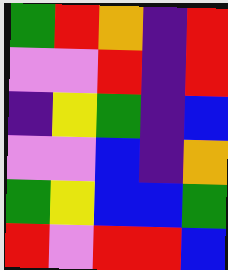[["green", "red", "orange", "indigo", "red"], ["violet", "violet", "red", "indigo", "red"], ["indigo", "yellow", "green", "indigo", "blue"], ["violet", "violet", "blue", "indigo", "orange"], ["green", "yellow", "blue", "blue", "green"], ["red", "violet", "red", "red", "blue"]]